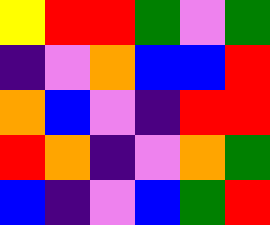[["yellow", "red", "red", "green", "violet", "green"], ["indigo", "violet", "orange", "blue", "blue", "red"], ["orange", "blue", "violet", "indigo", "red", "red"], ["red", "orange", "indigo", "violet", "orange", "green"], ["blue", "indigo", "violet", "blue", "green", "red"]]